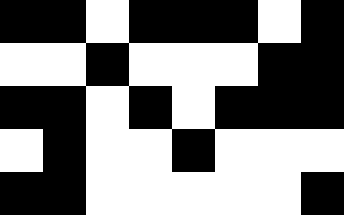[["black", "black", "white", "black", "black", "black", "white", "black"], ["white", "white", "black", "white", "white", "white", "black", "black"], ["black", "black", "white", "black", "white", "black", "black", "black"], ["white", "black", "white", "white", "black", "white", "white", "white"], ["black", "black", "white", "white", "white", "white", "white", "black"]]